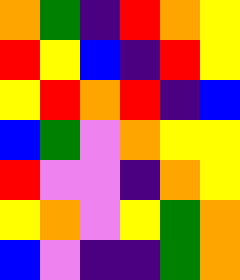[["orange", "green", "indigo", "red", "orange", "yellow"], ["red", "yellow", "blue", "indigo", "red", "yellow"], ["yellow", "red", "orange", "red", "indigo", "blue"], ["blue", "green", "violet", "orange", "yellow", "yellow"], ["red", "violet", "violet", "indigo", "orange", "yellow"], ["yellow", "orange", "violet", "yellow", "green", "orange"], ["blue", "violet", "indigo", "indigo", "green", "orange"]]